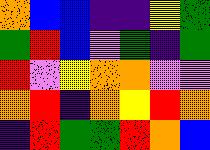[["orange", "blue", "blue", "indigo", "indigo", "yellow", "green"], ["green", "red", "blue", "violet", "green", "indigo", "green"], ["red", "violet", "yellow", "orange", "orange", "violet", "violet"], ["orange", "red", "indigo", "orange", "yellow", "red", "orange"], ["indigo", "red", "green", "green", "red", "orange", "blue"]]